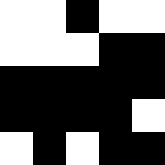[["white", "white", "black", "white", "white"], ["white", "white", "white", "black", "black"], ["black", "black", "black", "black", "black"], ["black", "black", "black", "black", "white"], ["white", "black", "white", "black", "black"]]